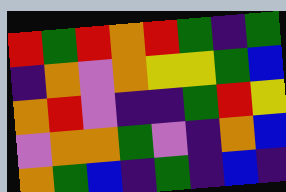[["red", "green", "red", "orange", "red", "green", "indigo", "green"], ["indigo", "orange", "violet", "orange", "yellow", "yellow", "green", "blue"], ["orange", "red", "violet", "indigo", "indigo", "green", "red", "yellow"], ["violet", "orange", "orange", "green", "violet", "indigo", "orange", "blue"], ["orange", "green", "blue", "indigo", "green", "indigo", "blue", "indigo"]]